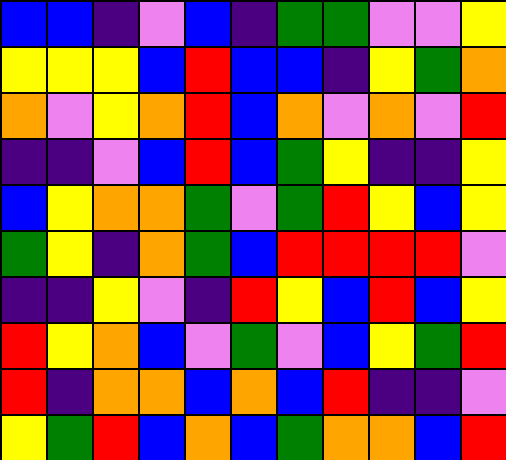[["blue", "blue", "indigo", "violet", "blue", "indigo", "green", "green", "violet", "violet", "yellow"], ["yellow", "yellow", "yellow", "blue", "red", "blue", "blue", "indigo", "yellow", "green", "orange"], ["orange", "violet", "yellow", "orange", "red", "blue", "orange", "violet", "orange", "violet", "red"], ["indigo", "indigo", "violet", "blue", "red", "blue", "green", "yellow", "indigo", "indigo", "yellow"], ["blue", "yellow", "orange", "orange", "green", "violet", "green", "red", "yellow", "blue", "yellow"], ["green", "yellow", "indigo", "orange", "green", "blue", "red", "red", "red", "red", "violet"], ["indigo", "indigo", "yellow", "violet", "indigo", "red", "yellow", "blue", "red", "blue", "yellow"], ["red", "yellow", "orange", "blue", "violet", "green", "violet", "blue", "yellow", "green", "red"], ["red", "indigo", "orange", "orange", "blue", "orange", "blue", "red", "indigo", "indigo", "violet"], ["yellow", "green", "red", "blue", "orange", "blue", "green", "orange", "orange", "blue", "red"]]